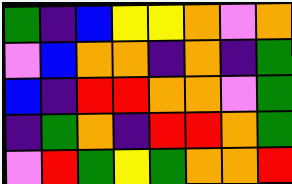[["green", "indigo", "blue", "yellow", "yellow", "orange", "violet", "orange"], ["violet", "blue", "orange", "orange", "indigo", "orange", "indigo", "green"], ["blue", "indigo", "red", "red", "orange", "orange", "violet", "green"], ["indigo", "green", "orange", "indigo", "red", "red", "orange", "green"], ["violet", "red", "green", "yellow", "green", "orange", "orange", "red"]]